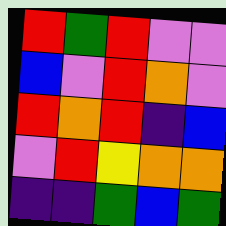[["red", "green", "red", "violet", "violet"], ["blue", "violet", "red", "orange", "violet"], ["red", "orange", "red", "indigo", "blue"], ["violet", "red", "yellow", "orange", "orange"], ["indigo", "indigo", "green", "blue", "green"]]